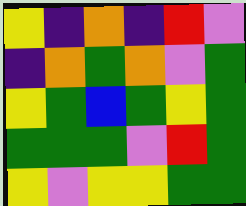[["yellow", "indigo", "orange", "indigo", "red", "violet"], ["indigo", "orange", "green", "orange", "violet", "green"], ["yellow", "green", "blue", "green", "yellow", "green"], ["green", "green", "green", "violet", "red", "green"], ["yellow", "violet", "yellow", "yellow", "green", "green"]]